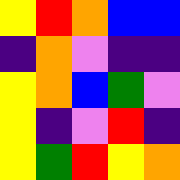[["yellow", "red", "orange", "blue", "blue"], ["indigo", "orange", "violet", "indigo", "indigo"], ["yellow", "orange", "blue", "green", "violet"], ["yellow", "indigo", "violet", "red", "indigo"], ["yellow", "green", "red", "yellow", "orange"]]